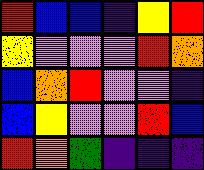[["red", "blue", "blue", "indigo", "yellow", "red"], ["yellow", "violet", "violet", "violet", "red", "orange"], ["blue", "orange", "red", "violet", "violet", "indigo"], ["blue", "yellow", "violet", "violet", "red", "blue"], ["red", "orange", "green", "indigo", "indigo", "indigo"]]